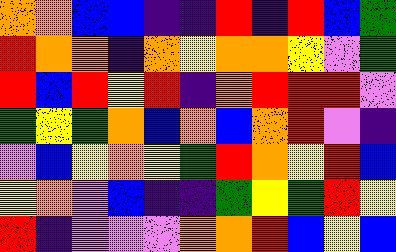[["orange", "orange", "blue", "blue", "indigo", "indigo", "red", "indigo", "red", "blue", "green"], ["red", "orange", "orange", "indigo", "orange", "yellow", "orange", "orange", "yellow", "violet", "green"], ["red", "blue", "red", "yellow", "red", "indigo", "orange", "red", "red", "red", "violet"], ["green", "yellow", "green", "orange", "blue", "orange", "blue", "orange", "red", "violet", "indigo"], ["violet", "blue", "yellow", "orange", "yellow", "green", "red", "orange", "yellow", "red", "blue"], ["yellow", "orange", "violet", "blue", "indigo", "indigo", "green", "yellow", "green", "red", "yellow"], ["red", "indigo", "violet", "violet", "violet", "orange", "orange", "red", "blue", "yellow", "blue"]]